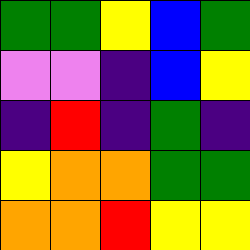[["green", "green", "yellow", "blue", "green"], ["violet", "violet", "indigo", "blue", "yellow"], ["indigo", "red", "indigo", "green", "indigo"], ["yellow", "orange", "orange", "green", "green"], ["orange", "orange", "red", "yellow", "yellow"]]